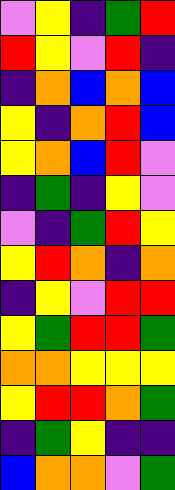[["violet", "yellow", "indigo", "green", "red"], ["red", "yellow", "violet", "red", "indigo"], ["indigo", "orange", "blue", "orange", "blue"], ["yellow", "indigo", "orange", "red", "blue"], ["yellow", "orange", "blue", "red", "violet"], ["indigo", "green", "indigo", "yellow", "violet"], ["violet", "indigo", "green", "red", "yellow"], ["yellow", "red", "orange", "indigo", "orange"], ["indigo", "yellow", "violet", "red", "red"], ["yellow", "green", "red", "red", "green"], ["orange", "orange", "yellow", "yellow", "yellow"], ["yellow", "red", "red", "orange", "green"], ["indigo", "green", "yellow", "indigo", "indigo"], ["blue", "orange", "orange", "violet", "green"]]